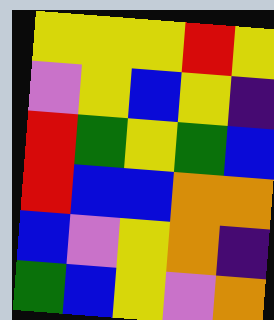[["yellow", "yellow", "yellow", "red", "yellow"], ["violet", "yellow", "blue", "yellow", "indigo"], ["red", "green", "yellow", "green", "blue"], ["red", "blue", "blue", "orange", "orange"], ["blue", "violet", "yellow", "orange", "indigo"], ["green", "blue", "yellow", "violet", "orange"]]